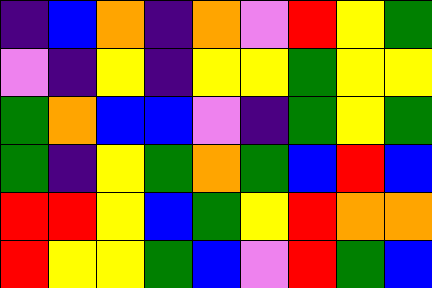[["indigo", "blue", "orange", "indigo", "orange", "violet", "red", "yellow", "green"], ["violet", "indigo", "yellow", "indigo", "yellow", "yellow", "green", "yellow", "yellow"], ["green", "orange", "blue", "blue", "violet", "indigo", "green", "yellow", "green"], ["green", "indigo", "yellow", "green", "orange", "green", "blue", "red", "blue"], ["red", "red", "yellow", "blue", "green", "yellow", "red", "orange", "orange"], ["red", "yellow", "yellow", "green", "blue", "violet", "red", "green", "blue"]]